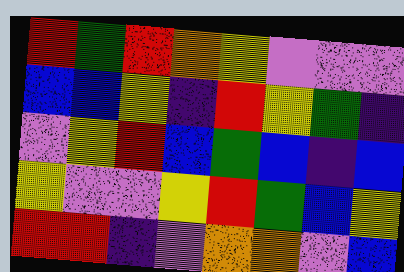[["red", "green", "red", "orange", "yellow", "violet", "violet", "violet"], ["blue", "blue", "yellow", "indigo", "red", "yellow", "green", "indigo"], ["violet", "yellow", "red", "blue", "green", "blue", "indigo", "blue"], ["yellow", "violet", "violet", "yellow", "red", "green", "blue", "yellow"], ["red", "red", "indigo", "violet", "orange", "orange", "violet", "blue"]]